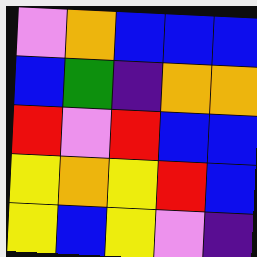[["violet", "orange", "blue", "blue", "blue"], ["blue", "green", "indigo", "orange", "orange"], ["red", "violet", "red", "blue", "blue"], ["yellow", "orange", "yellow", "red", "blue"], ["yellow", "blue", "yellow", "violet", "indigo"]]